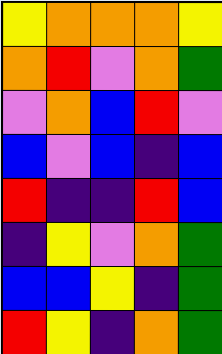[["yellow", "orange", "orange", "orange", "yellow"], ["orange", "red", "violet", "orange", "green"], ["violet", "orange", "blue", "red", "violet"], ["blue", "violet", "blue", "indigo", "blue"], ["red", "indigo", "indigo", "red", "blue"], ["indigo", "yellow", "violet", "orange", "green"], ["blue", "blue", "yellow", "indigo", "green"], ["red", "yellow", "indigo", "orange", "green"]]